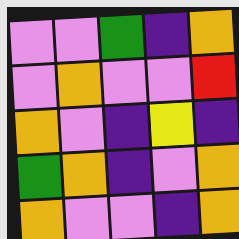[["violet", "violet", "green", "indigo", "orange"], ["violet", "orange", "violet", "violet", "red"], ["orange", "violet", "indigo", "yellow", "indigo"], ["green", "orange", "indigo", "violet", "orange"], ["orange", "violet", "violet", "indigo", "orange"]]